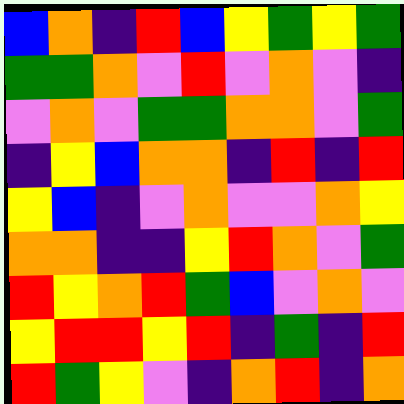[["blue", "orange", "indigo", "red", "blue", "yellow", "green", "yellow", "green"], ["green", "green", "orange", "violet", "red", "violet", "orange", "violet", "indigo"], ["violet", "orange", "violet", "green", "green", "orange", "orange", "violet", "green"], ["indigo", "yellow", "blue", "orange", "orange", "indigo", "red", "indigo", "red"], ["yellow", "blue", "indigo", "violet", "orange", "violet", "violet", "orange", "yellow"], ["orange", "orange", "indigo", "indigo", "yellow", "red", "orange", "violet", "green"], ["red", "yellow", "orange", "red", "green", "blue", "violet", "orange", "violet"], ["yellow", "red", "red", "yellow", "red", "indigo", "green", "indigo", "red"], ["red", "green", "yellow", "violet", "indigo", "orange", "red", "indigo", "orange"]]